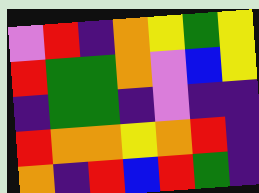[["violet", "red", "indigo", "orange", "yellow", "green", "yellow"], ["red", "green", "green", "orange", "violet", "blue", "yellow"], ["indigo", "green", "green", "indigo", "violet", "indigo", "indigo"], ["red", "orange", "orange", "yellow", "orange", "red", "indigo"], ["orange", "indigo", "red", "blue", "red", "green", "indigo"]]